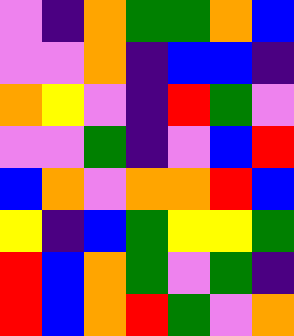[["violet", "indigo", "orange", "green", "green", "orange", "blue"], ["violet", "violet", "orange", "indigo", "blue", "blue", "indigo"], ["orange", "yellow", "violet", "indigo", "red", "green", "violet"], ["violet", "violet", "green", "indigo", "violet", "blue", "red"], ["blue", "orange", "violet", "orange", "orange", "red", "blue"], ["yellow", "indigo", "blue", "green", "yellow", "yellow", "green"], ["red", "blue", "orange", "green", "violet", "green", "indigo"], ["red", "blue", "orange", "red", "green", "violet", "orange"]]